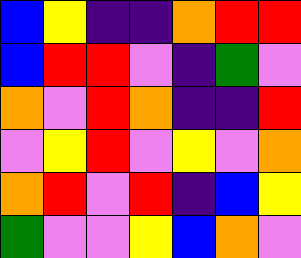[["blue", "yellow", "indigo", "indigo", "orange", "red", "red"], ["blue", "red", "red", "violet", "indigo", "green", "violet"], ["orange", "violet", "red", "orange", "indigo", "indigo", "red"], ["violet", "yellow", "red", "violet", "yellow", "violet", "orange"], ["orange", "red", "violet", "red", "indigo", "blue", "yellow"], ["green", "violet", "violet", "yellow", "blue", "orange", "violet"]]